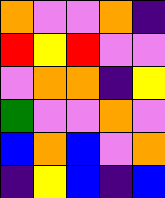[["orange", "violet", "violet", "orange", "indigo"], ["red", "yellow", "red", "violet", "violet"], ["violet", "orange", "orange", "indigo", "yellow"], ["green", "violet", "violet", "orange", "violet"], ["blue", "orange", "blue", "violet", "orange"], ["indigo", "yellow", "blue", "indigo", "blue"]]